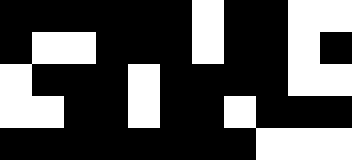[["black", "black", "black", "black", "black", "black", "white", "black", "black", "white", "white"], ["black", "white", "white", "black", "black", "black", "white", "black", "black", "white", "black"], ["white", "black", "black", "black", "white", "black", "black", "black", "black", "white", "white"], ["white", "white", "black", "black", "white", "black", "black", "white", "black", "black", "black"], ["black", "black", "black", "black", "black", "black", "black", "black", "white", "white", "white"]]